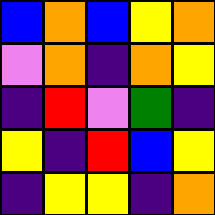[["blue", "orange", "blue", "yellow", "orange"], ["violet", "orange", "indigo", "orange", "yellow"], ["indigo", "red", "violet", "green", "indigo"], ["yellow", "indigo", "red", "blue", "yellow"], ["indigo", "yellow", "yellow", "indigo", "orange"]]